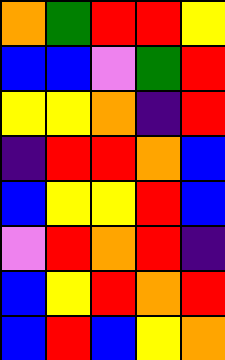[["orange", "green", "red", "red", "yellow"], ["blue", "blue", "violet", "green", "red"], ["yellow", "yellow", "orange", "indigo", "red"], ["indigo", "red", "red", "orange", "blue"], ["blue", "yellow", "yellow", "red", "blue"], ["violet", "red", "orange", "red", "indigo"], ["blue", "yellow", "red", "orange", "red"], ["blue", "red", "blue", "yellow", "orange"]]